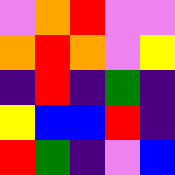[["violet", "orange", "red", "violet", "violet"], ["orange", "red", "orange", "violet", "yellow"], ["indigo", "red", "indigo", "green", "indigo"], ["yellow", "blue", "blue", "red", "indigo"], ["red", "green", "indigo", "violet", "blue"]]